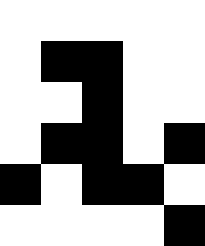[["white", "white", "white", "white", "white"], ["white", "black", "black", "white", "white"], ["white", "white", "black", "white", "white"], ["white", "black", "black", "white", "black"], ["black", "white", "black", "black", "white"], ["white", "white", "white", "white", "black"]]